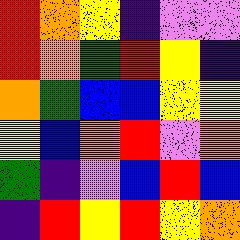[["red", "orange", "yellow", "indigo", "violet", "violet"], ["red", "orange", "green", "red", "yellow", "indigo"], ["orange", "green", "blue", "blue", "yellow", "yellow"], ["yellow", "blue", "orange", "red", "violet", "orange"], ["green", "indigo", "violet", "blue", "red", "blue"], ["indigo", "red", "yellow", "red", "yellow", "orange"]]